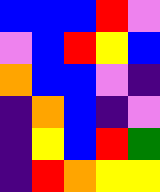[["blue", "blue", "blue", "red", "violet"], ["violet", "blue", "red", "yellow", "blue"], ["orange", "blue", "blue", "violet", "indigo"], ["indigo", "orange", "blue", "indigo", "violet"], ["indigo", "yellow", "blue", "red", "green"], ["indigo", "red", "orange", "yellow", "yellow"]]